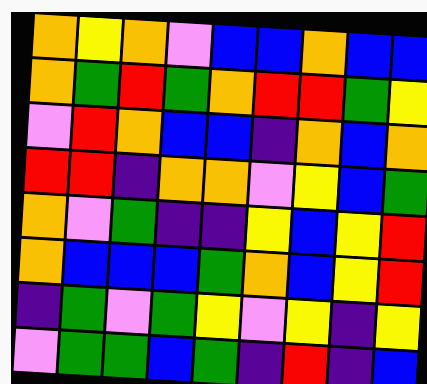[["orange", "yellow", "orange", "violet", "blue", "blue", "orange", "blue", "blue"], ["orange", "green", "red", "green", "orange", "red", "red", "green", "yellow"], ["violet", "red", "orange", "blue", "blue", "indigo", "orange", "blue", "orange"], ["red", "red", "indigo", "orange", "orange", "violet", "yellow", "blue", "green"], ["orange", "violet", "green", "indigo", "indigo", "yellow", "blue", "yellow", "red"], ["orange", "blue", "blue", "blue", "green", "orange", "blue", "yellow", "red"], ["indigo", "green", "violet", "green", "yellow", "violet", "yellow", "indigo", "yellow"], ["violet", "green", "green", "blue", "green", "indigo", "red", "indigo", "blue"]]